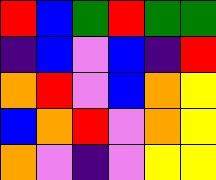[["red", "blue", "green", "red", "green", "green"], ["indigo", "blue", "violet", "blue", "indigo", "red"], ["orange", "red", "violet", "blue", "orange", "yellow"], ["blue", "orange", "red", "violet", "orange", "yellow"], ["orange", "violet", "indigo", "violet", "yellow", "yellow"]]